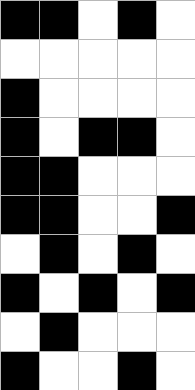[["black", "black", "white", "black", "white"], ["white", "white", "white", "white", "white"], ["black", "white", "white", "white", "white"], ["black", "white", "black", "black", "white"], ["black", "black", "white", "white", "white"], ["black", "black", "white", "white", "black"], ["white", "black", "white", "black", "white"], ["black", "white", "black", "white", "black"], ["white", "black", "white", "white", "white"], ["black", "white", "white", "black", "white"]]